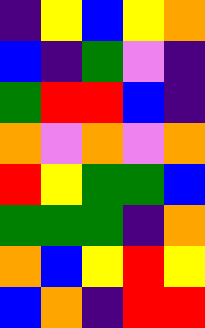[["indigo", "yellow", "blue", "yellow", "orange"], ["blue", "indigo", "green", "violet", "indigo"], ["green", "red", "red", "blue", "indigo"], ["orange", "violet", "orange", "violet", "orange"], ["red", "yellow", "green", "green", "blue"], ["green", "green", "green", "indigo", "orange"], ["orange", "blue", "yellow", "red", "yellow"], ["blue", "orange", "indigo", "red", "red"]]